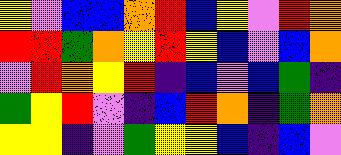[["yellow", "violet", "blue", "blue", "orange", "red", "blue", "yellow", "violet", "red", "orange"], ["red", "red", "green", "orange", "yellow", "red", "yellow", "blue", "violet", "blue", "orange"], ["violet", "red", "orange", "yellow", "red", "indigo", "blue", "violet", "blue", "green", "indigo"], ["green", "yellow", "red", "violet", "indigo", "blue", "red", "orange", "indigo", "green", "orange"], ["yellow", "yellow", "indigo", "violet", "green", "yellow", "yellow", "blue", "indigo", "blue", "violet"]]